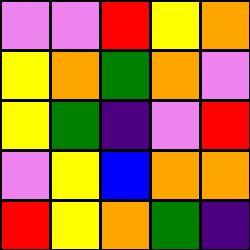[["violet", "violet", "red", "yellow", "orange"], ["yellow", "orange", "green", "orange", "violet"], ["yellow", "green", "indigo", "violet", "red"], ["violet", "yellow", "blue", "orange", "orange"], ["red", "yellow", "orange", "green", "indigo"]]